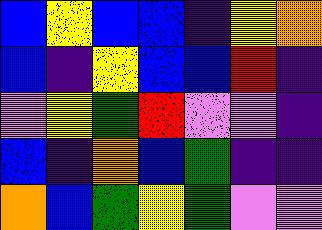[["blue", "yellow", "blue", "blue", "indigo", "yellow", "orange"], ["blue", "indigo", "yellow", "blue", "blue", "red", "indigo"], ["violet", "yellow", "green", "red", "violet", "violet", "indigo"], ["blue", "indigo", "orange", "blue", "green", "indigo", "indigo"], ["orange", "blue", "green", "yellow", "green", "violet", "violet"]]